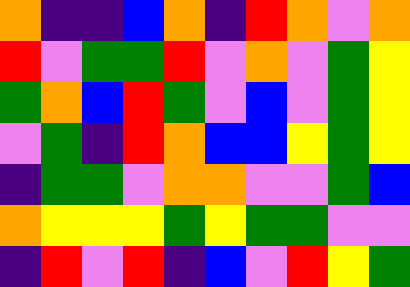[["orange", "indigo", "indigo", "blue", "orange", "indigo", "red", "orange", "violet", "orange"], ["red", "violet", "green", "green", "red", "violet", "orange", "violet", "green", "yellow"], ["green", "orange", "blue", "red", "green", "violet", "blue", "violet", "green", "yellow"], ["violet", "green", "indigo", "red", "orange", "blue", "blue", "yellow", "green", "yellow"], ["indigo", "green", "green", "violet", "orange", "orange", "violet", "violet", "green", "blue"], ["orange", "yellow", "yellow", "yellow", "green", "yellow", "green", "green", "violet", "violet"], ["indigo", "red", "violet", "red", "indigo", "blue", "violet", "red", "yellow", "green"]]